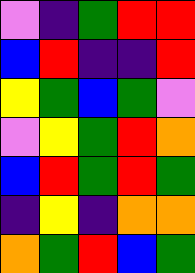[["violet", "indigo", "green", "red", "red"], ["blue", "red", "indigo", "indigo", "red"], ["yellow", "green", "blue", "green", "violet"], ["violet", "yellow", "green", "red", "orange"], ["blue", "red", "green", "red", "green"], ["indigo", "yellow", "indigo", "orange", "orange"], ["orange", "green", "red", "blue", "green"]]